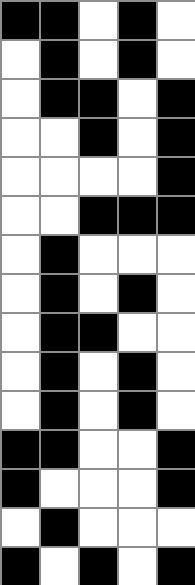[["black", "black", "white", "black", "white"], ["white", "black", "white", "black", "white"], ["white", "black", "black", "white", "black"], ["white", "white", "black", "white", "black"], ["white", "white", "white", "white", "black"], ["white", "white", "black", "black", "black"], ["white", "black", "white", "white", "white"], ["white", "black", "white", "black", "white"], ["white", "black", "black", "white", "white"], ["white", "black", "white", "black", "white"], ["white", "black", "white", "black", "white"], ["black", "black", "white", "white", "black"], ["black", "white", "white", "white", "black"], ["white", "black", "white", "white", "white"], ["black", "white", "black", "white", "black"]]